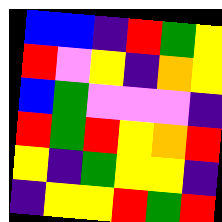[["blue", "blue", "indigo", "red", "green", "yellow"], ["red", "violet", "yellow", "indigo", "orange", "yellow"], ["blue", "green", "violet", "violet", "violet", "indigo"], ["red", "green", "red", "yellow", "orange", "red"], ["yellow", "indigo", "green", "yellow", "yellow", "indigo"], ["indigo", "yellow", "yellow", "red", "green", "red"]]